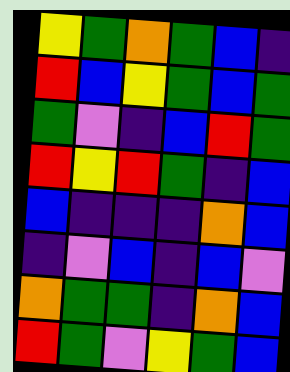[["yellow", "green", "orange", "green", "blue", "indigo"], ["red", "blue", "yellow", "green", "blue", "green"], ["green", "violet", "indigo", "blue", "red", "green"], ["red", "yellow", "red", "green", "indigo", "blue"], ["blue", "indigo", "indigo", "indigo", "orange", "blue"], ["indigo", "violet", "blue", "indigo", "blue", "violet"], ["orange", "green", "green", "indigo", "orange", "blue"], ["red", "green", "violet", "yellow", "green", "blue"]]